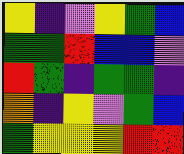[["yellow", "indigo", "violet", "yellow", "green", "blue"], ["green", "green", "red", "blue", "blue", "violet"], ["red", "green", "indigo", "green", "green", "indigo"], ["orange", "indigo", "yellow", "violet", "green", "blue"], ["green", "yellow", "yellow", "yellow", "red", "red"]]